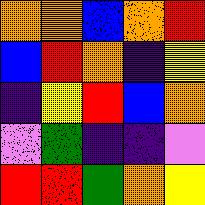[["orange", "orange", "blue", "orange", "red"], ["blue", "red", "orange", "indigo", "yellow"], ["indigo", "yellow", "red", "blue", "orange"], ["violet", "green", "indigo", "indigo", "violet"], ["red", "red", "green", "orange", "yellow"]]